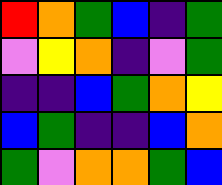[["red", "orange", "green", "blue", "indigo", "green"], ["violet", "yellow", "orange", "indigo", "violet", "green"], ["indigo", "indigo", "blue", "green", "orange", "yellow"], ["blue", "green", "indigo", "indigo", "blue", "orange"], ["green", "violet", "orange", "orange", "green", "blue"]]